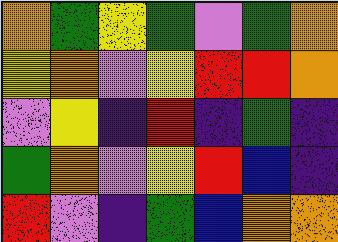[["orange", "green", "yellow", "green", "violet", "green", "orange"], ["yellow", "orange", "violet", "yellow", "red", "red", "orange"], ["violet", "yellow", "indigo", "red", "indigo", "green", "indigo"], ["green", "orange", "violet", "yellow", "red", "blue", "indigo"], ["red", "violet", "indigo", "green", "blue", "orange", "orange"]]